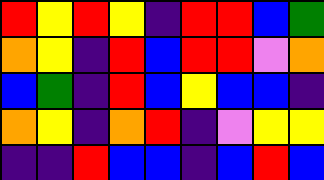[["red", "yellow", "red", "yellow", "indigo", "red", "red", "blue", "green"], ["orange", "yellow", "indigo", "red", "blue", "red", "red", "violet", "orange"], ["blue", "green", "indigo", "red", "blue", "yellow", "blue", "blue", "indigo"], ["orange", "yellow", "indigo", "orange", "red", "indigo", "violet", "yellow", "yellow"], ["indigo", "indigo", "red", "blue", "blue", "indigo", "blue", "red", "blue"]]